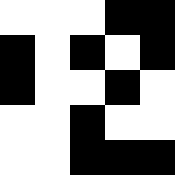[["white", "white", "white", "black", "black"], ["black", "white", "black", "white", "black"], ["black", "white", "white", "black", "white"], ["white", "white", "black", "white", "white"], ["white", "white", "black", "black", "black"]]